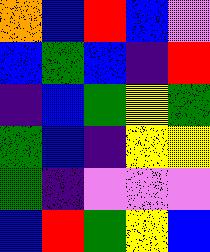[["orange", "blue", "red", "blue", "violet"], ["blue", "green", "blue", "indigo", "red"], ["indigo", "blue", "green", "yellow", "green"], ["green", "blue", "indigo", "yellow", "yellow"], ["green", "indigo", "violet", "violet", "violet"], ["blue", "red", "green", "yellow", "blue"]]